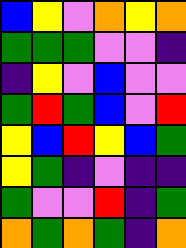[["blue", "yellow", "violet", "orange", "yellow", "orange"], ["green", "green", "green", "violet", "violet", "indigo"], ["indigo", "yellow", "violet", "blue", "violet", "violet"], ["green", "red", "green", "blue", "violet", "red"], ["yellow", "blue", "red", "yellow", "blue", "green"], ["yellow", "green", "indigo", "violet", "indigo", "indigo"], ["green", "violet", "violet", "red", "indigo", "green"], ["orange", "green", "orange", "green", "indigo", "orange"]]